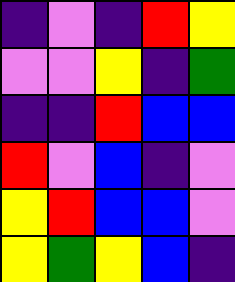[["indigo", "violet", "indigo", "red", "yellow"], ["violet", "violet", "yellow", "indigo", "green"], ["indigo", "indigo", "red", "blue", "blue"], ["red", "violet", "blue", "indigo", "violet"], ["yellow", "red", "blue", "blue", "violet"], ["yellow", "green", "yellow", "blue", "indigo"]]